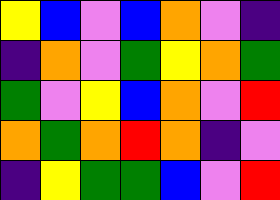[["yellow", "blue", "violet", "blue", "orange", "violet", "indigo"], ["indigo", "orange", "violet", "green", "yellow", "orange", "green"], ["green", "violet", "yellow", "blue", "orange", "violet", "red"], ["orange", "green", "orange", "red", "orange", "indigo", "violet"], ["indigo", "yellow", "green", "green", "blue", "violet", "red"]]